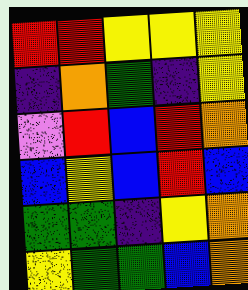[["red", "red", "yellow", "yellow", "yellow"], ["indigo", "orange", "green", "indigo", "yellow"], ["violet", "red", "blue", "red", "orange"], ["blue", "yellow", "blue", "red", "blue"], ["green", "green", "indigo", "yellow", "orange"], ["yellow", "green", "green", "blue", "orange"]]